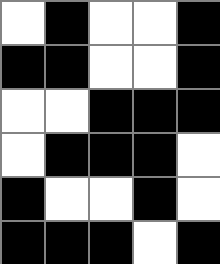[["white", "black", "white", "white", "black"], ["black", "black", "white", "white", "black"], ["white", "white", "black", "black", "black"], ["white", "black", "black", "black", "white"], ["black", "white", "white", "black", "white"], ["black", "black", "black", "white", "black"]]